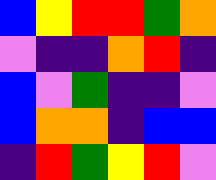[["blue", "yellow", "red", "red", "green", "orange"], ["violet", "indigo", "indigo", "orange", "red", "indigo"], ["blue", "violet", "green", "indigo", "indigo", "violet"], ["blue", "orange", "orange", "indigo", "blue", "blue"], ["indigo", "red", "green", "yellow", "red", "violet"]]